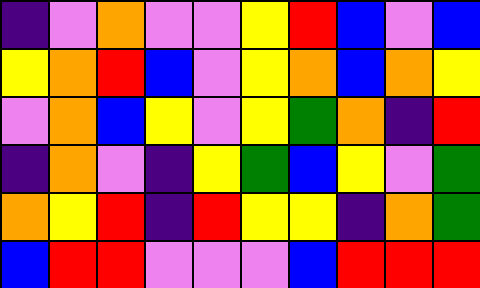[["indigo", "violet", "orange", "violet", "violet", "yellow", "red", "blue", "violet", "blue"], ["yellow", "orange", "red", "blue", "violet", "yellow", "orange", "blue", "orange", "yellow"], ["violet", "orange", "blue", "yellow", "violet", "yellow", "green", "orange", "indigo", "red"], ["indigo", "orange", "violet", "indigo", "yellow", "green", "blue", "yellow", "violet", "green"], ["orange", "yellow", "red", "indigo", "red", "yellow", "yellow", "indigo", "orange", "green"], ["blue", "red", "red", "violet", "violet", "violet", "blue", "red", "red", "red"]]